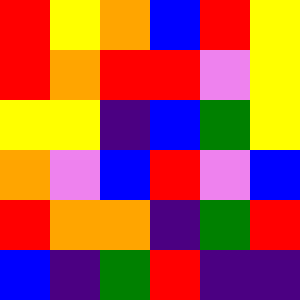[["red", "yellow", "orange", "blue", "red", "yellow"], ["red", "orange", "red", "red", "violet", "yellow"], ["yellow", "yellow", "indigo", "blue", "green", "yellow"], ["orange", "violet", "blue", "red", "violet", "blue"], ["red", "orange", "orange", "indigo", "green", "red"], ["blue", "indigo", "green", "red", "indigo", "indigo"]]